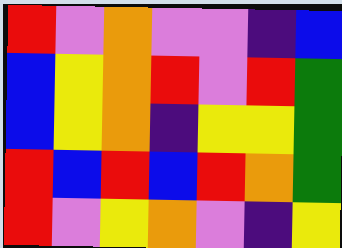[["red", "violet", "orange", "violet", "violet", "indigo", "blue"], ["blue", "yellow", "orange", "red", "violet", "red", "green"], ["blue", "yellow", "orange", "indigo", "yellow", "yellow", "green"], ["red", "blue", "red", "blue", "red", "orange", "green"], ["red", "violet", "yellow", "orange", "violet", "indigo", "yellow"]]